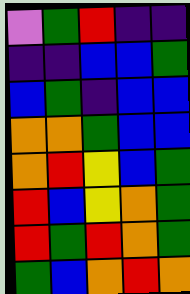[["violet", "green", "red", "indigo", "indigo"], ["indigo", "indigo", "blue", "blue", "green"], ["blue", "green", "indigo", "blue", "blue"], ["orange", "orange", "green", "blue", "blue"], ["orange", "red", "yellow", "blue", "green"], ["red", "blue", "yellow", "orange", "green"], ["red", "green", "red", "orange", "green"], ["green", "blue", "orange", "red", "orange"]]